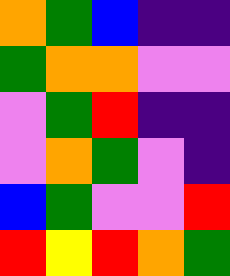[["orange", "green", "blue", "indigo", "indigo"], ["green", "orange", "orange", "violet", "violet"], ["violet", "green", "red", "indigo", "indigo"], ["violet", "orange", "green", "violet", "indigo"], ["blue", "green", "violet", "violet", "red"], ["red", "yellow", "red", "orange", "green"]]